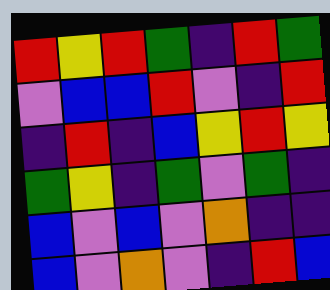[["red", "yellow", "red", "green", "indigo", "red", "green"], ["violet", "blue", "blue", "red", "violet", "indigo", "red"], ["indigo", "red", "indigo", "blue", "yellow", "red", "yellow"], ["green", "yellow", "indigo", "green", "violet", "green", "indigo"], ["blue", "violet", "blue", "violet", "orange", "indigo", "indigo"], ["blue", "violet", "orange", "violet", "indigo", "red", "blue"]]